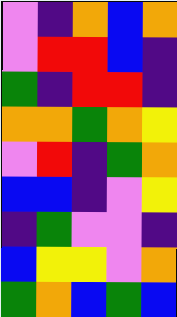[["violet", "indigo", "orange", "blue", "orange"], ["violet", "red", "red", "blue", "indigo"], ["green", "indigo", "red", "red", "indigo"], ["orange", "orange", "green", "orange", "yellow"], ["violet", "red", "indigo", "green", "orange"], ["blue", "blue", "indigo", "violet", "yellow"], ["indigo", "green", "violet", "violet", "indigo"], ["blue", "yellow", "yellow", "violet", "orange"], ["green", "orange", "blue", "green", "blue"]]